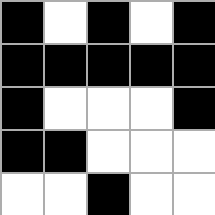[["black", "white", "black", "white", "black"], ["black", "black", "black", "black", "black"], ["black", "white", "white", "white", "black"], ["black", "black", "white", "white", "white"], ["white", "white", "black", "white", "white"]]